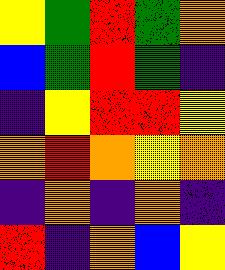[["yellow", "green", "red", "green", "orange"], ["blue", "green", "red", "green", "indigo"], ["indigo", "yellow", "red", "red", "yellow"], ["orange", "red", "orange", "yellow", "orange"], ["indigo", "orange", "indigo", "orange", "indigo"], ["red", "indigo", "orange", "blue", "yellow"]]